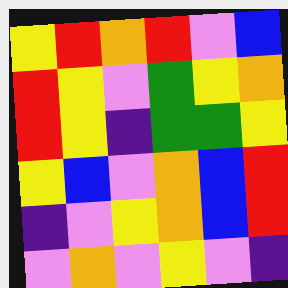[["yellow", "red", "orange", "red", "violet", "blue"], ["red", "yellow", "violet", "green", "yellow", "orange"], ["red", "yellow", "indigo", "green", "green", "yellow"], ["yellow", "blue", "violet", "orange", "blue", "red"], ["indigo", "violet", "yellow", "orange", "blue", "red"], ["violet", "orange", "violet", "yellow", "violet", "indigo"]]